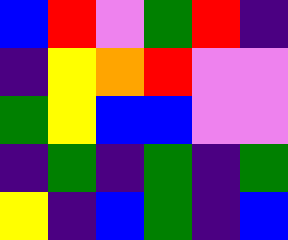[["blue", "red", "violet", "green", "red", "indigo"], ["indigo", "yellow", "orange", "red", "violet", "violet"], ["green", "yellow", "blue", "blue", "violet", "violet"], ["indigo", "green", "indigo", "green", "indigo", "green"], ["yellow", "indigo", "blue", "green", "indigo", "blue"]]